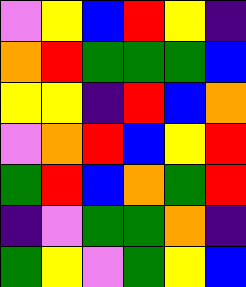[["violet", "yellow", "blue", "red", "yellow", "indigo"], ["orange", "red", "green", "green", "green", "blue"], ["yellow", "yellow", "indigo", "red", "blue", "orange"], ["violet", "orange", "red", "blue", "yellow", "red"], ["green", "red", "blue", "orange", "green", "red"], ["indigo", "violet", "green", "green", "orange", "indigo"], ["green", "yellow", "violet", "green", "yellow", "blue"]]